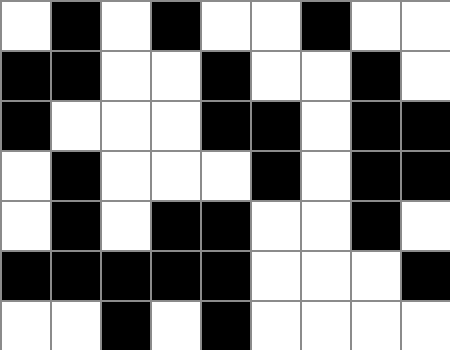[["white", "black", "white", "black", "white", "white", "black", "white", "white"], ["black", "black", "white", "white", "black", "white", "white", "black", "white"], ["black", "white", "white", "white", "black", "black", "white", "black", "black"], ["white", "black", "white", "white", "white", "black", "white", "black", "black"], ["white", "black", "white", "black", "black", "white", "white", "black", "white"], ["black", "black", "black", "black", "black", "white", "white", "white", "black"], ["white", "white", "black", "white", "black", "white", "white", "white", "white"]]